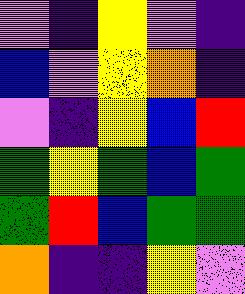[["violet", "indigo", "yellow", "violet", "indigo"], ["blue", "violet", "yellow", "orange", "indigo"], ["violet", "indigo", "yellow", "blue", "red"], ["green", "yellow", "green", "blue", "green"], ["green", "red", "blue", "green", "green"], ["orange", "indigo", "indigo", "yellow", "violet"]]